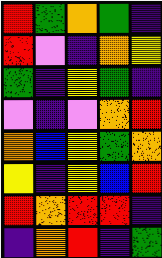[["red", "green", "orange", "green", "indigo"], ["red", "violet", "indigo", "orange", "yellow"], ["green", "indigo", "yellow", "green", "indigo"], ["violet", "indigo", "violet", "orange", "red"], ["orange", "blue", "yellow", "green", "orange"], ["yellow", "indigo", "yellow", "blue", "red"], ["red", "orange", "red", "red", "indigo"], ["indigo", "orange", "red", "indigo", "green"]]